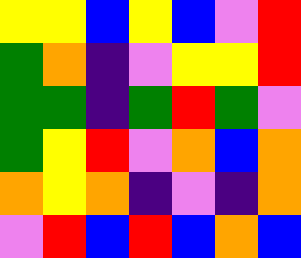[["yellow", "yellow", "blue", "yellow", "blue", "violet", "red"], ["green", "orange", "indigo", "violet", "yellow", "yellow", "red"], ["green", "green", "indigo", "green", "red", "green", "violet"], ["green", "yellow", "red", "violet", "orange", "blue", "orange"], ["orange", "yellow", "orange", "indigo", "violet", "indigo", "orange"], ["violet", "red", "blue", "red", "blue", "orange", "blue"]]